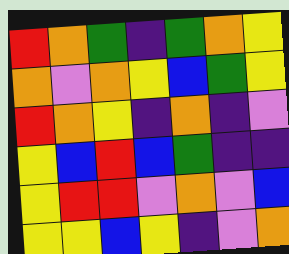[["red", "orange", "green", "indigo", "green", "orange", "yellow"], ["orange", "violet", "orange", "yellow", "blue", "green", "yellow"], ["red", "orange", "yellow", "indigo", "orange", "indigo", "violet"], ["yellow", "blue", "red", "blue", "green", "indigo", "indigo"], ["yellow", "red", "red", "violet", "orange", "violet", "blue"], ["yellow", "yellow", "blue", "yellow", "indigo", "violet", "orange"]]